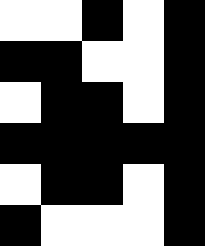[["white", "white", "black", "white", "black"], ["black", "black", "white", "white", "black"], ["white", "black", "black", "white", "black"], ["black", "black", "black", "black", "black"], ["white", "black", "black", "white", "black"], ["black", "white", "white", "white", "black"]]